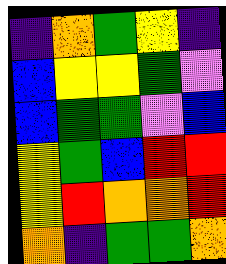[["indigo", "orange", "green", "yellow", "indigo"], ["blue", "yellow", "yellow", "green", "violet"], ["blue", "green", "green", "violet", "blue"], ["yellow", "green", "blue", "red", "red"], ["yellow", "red", "orange", "orange", "red"], ["orange", "indigo", "green", "green", "orange"]]